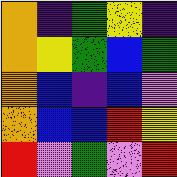[["orange", "indigo", "green", "yellow", "indigo"], ["orange", "yellow", "green", "blue", "green"], ["orange", "blue", "indigo", "blue", "violet"], ["orange", "blue", "blue", "red", "yellow"], ["red", "violet", "green", "violet", "red"]]